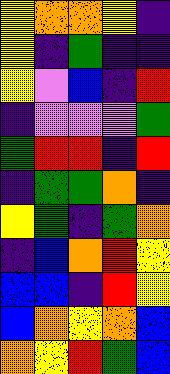[["yellow", "orange", "orange", "yellow", "indigo"], ["yellow", "indigo", "green", "indigo", "indigo"], ["yellow", "violet", "blue", "indigo", "red"], ["indigo", "violet", "violet", "violet", "green"], ["green", "red", "red", "indigo", "red"], ["indigo", "green", "green", "orange", "indigo"], ["yellow", "green", "indigo", "green", "orange"], ["indigo", "blue", "orange", "red", "yellow"], ["blue", "blue", "indigo", "red", "yellow"], ["blue", "orange", "yellow", "orange", "blue"], ["orange", "yellow", "red", "green", "blue"]]